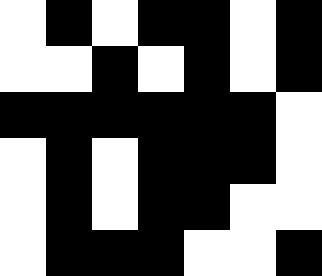[["white", "black", "white", "black", "black", "white", "black"], ["white", "white", "black", "white", "black", "white", "black"], ["black", "black", "black", "black", "black", "black", "white"], ["white", "black", "white", "black", "black", "black", "white"], ["white", "black", "white", "black", "black", "white", "white"], ["white", "black", "black", "black", "white", "white", "black"]]